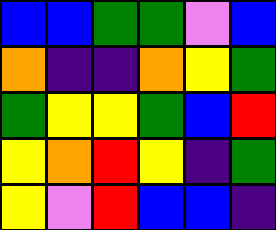[["blue", "blue", "green", "green", "violet", "blue"], ["orange", "indigo", "indigo", "orange", "yellow", "green"], ["green", "yellow", "yellow", "green", "blue", "red"], ["yellow", "orange", "red", "yellow", "indigo", "green"], ["yellow", "violet", "red", "blue", "blue", "indigo"]]